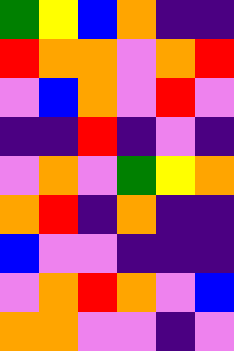[["green", "yellow", "blue", "orange", "indigo", "indigo"], ["red", "orange", "orange", "violet", "orange", "red"], ["violet", "blue", "orange", "violet", "red", "violet"], ["indigo", "indigo", "red", "indigo", "violet", "indigo"], ["violet", "orange", "violet", "green", "yellow", "orange"], ["orange", "red", "indigo", "orange", "indigo", "indigo"], ["blue", "violet", "violet", "indigo", "indigo", "indigo"], ["violet", "orange", "red", "orange", "violet", "blue"], ["orange", "orange", "violet", "violet", "indigo", "violet"]]